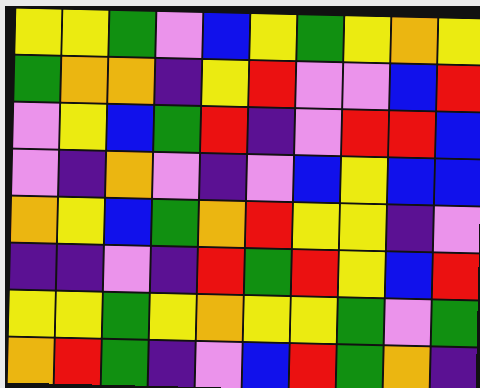[["yellow", "yellow", "green", "violet", "blue", "yellow", "green", "yellow", "orange", "yellow"], ["green", "orange", "orange", "indigo", "yellow", "red", "violet", "violet", "blue", "red"], ["violet", "yellow", "blue", "green", "red", "indigo", "violet", "red", "red", "blue"], ["violet", "indigo", "orange", "violet", "indigo", "violet", "blue", "yellow", "blue", "blue"], ["orange", "yellow", "blue", "green", "orange", "red", "yellow", "yellow", "indigo", "violet"], ["indigo", "indigo", "violet", "indigo", "red", "green", "red", "yellow", "blue", "red"], ["yellow", "yellow", "green", "yellow", "orange", "yellow", "yellow", "green", "violet", "green"], ["orange", "red", "green", "indigo", "violet", "blue", "red", "green", "orange", "indigo"]]